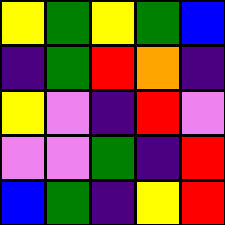[["yellow", "green", "yellow", "green", "blue"], ["indigo", "green", "red", "orange", "indigo"], ["yellow", "violet", "indigo", "red", "violet"], ["violet", "violet", "green", "indigo", "red"], ["blue", "green", "indigo", "yellow", "red"]]